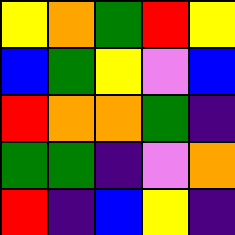[["yellow", "orange", "green", "red", "yellow"], ["blue", "green", "yellow", "violet", "blue"], ["red", "orange", "orange", "green", "indigo"], ["green", "green", "indigo", "violet", "orange"], ["red", "indigo", "blue", "yellow", "indigo"]]